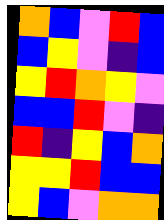[["orange", "blue", "violet", "red", "blue"], ["blue", "yellow", "violet", "indigo", "blue"], ["yellow", "red", "orange", "yellow", "violet"], ["blue", "blue", "red", "violet", "indigo"], ["red", "indigo", "yellow", "blue", "orange"], ["yellow", "yellow", "red", "blue", "blue"], ["yellow", "blue", "violet", "orange", "orange"]]